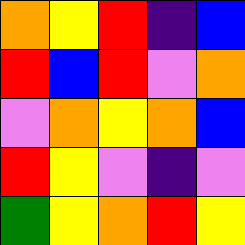[["orange", "yellow", "red", "indigo", "blue"], ["red", "blue", "red", "violet", "orange"], ["violet", "orange", "yellow", "orange", "blue"], ["red", "yellow", "violet", "indigo", "violet"], ["green", "yellow", "orange", "red", "yellow"]]